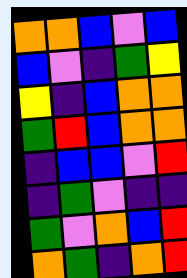[["orange", "orange", "blue", "violet", "blue"], ["blue", "violet", "indigo", "green", "yellow"], ["yellow", "indigo", "blue", "orange", "orange"], ["green", "red", "blue", "orange", "orange"], ["indigo", "blue", "blue", "violet", "red"], ["indigo", "green", "violet", "indigo", "indigo"], ["green", "violet", "orange", "blue", "red"], ["orange", "green", "indigo", "orange", "red"]]